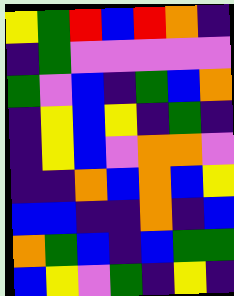[["yellow", "green", "red", "blue", "red", "orange", "indigo"], ["indigo", "green", "violet", "violet", "violet", "violet", "violet"], ["green", "violet", "blue", "indigo", "green", "blue", "orange"], ["indigo", "yellow", "blue", "yellow", "indigo", "green", "indigo"], ["indigo", "yellow", "blue", "violet", "orange", "orange", "violet"], ["indigo", "indigo", "orange", "blue", "orange", "blue", "yellow"], ["blue", "blue", "indigo", "indigo", "orange", "indigo", "blue"], ["orange", "green", "blue", "indigo", "blue", "green", "green"], ["blue", "yellow", "violet", "green", "indigo", "yellow", "indigo"]]